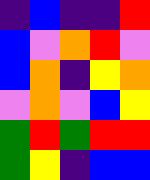[["indigo", "blue", "indigo", "indigo", "red"], ["blue", "violet", "orange", "red", "violet"], ["blue", "orange", "indigo", "yellow", "orange"], ["violet", "orange", "violet", "blue", "yellow"], ["green", "red", "green", "red", "red"], ["green", "yellow", "indigo", "blue", "blue"]]